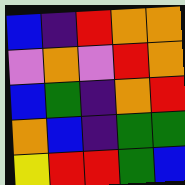[["blue", "indigo", "red", "orange", "orange"], ["violet", "orange", "violet", "red", "orange"], ["blue", "green", "indigo", "orange", "red"], ["orange", "blue", "indigo", "green", "green"], ["yellow", "red", "red", "green", "blue"]]